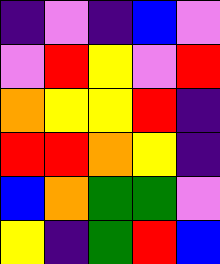[["indigo", "violet", "indigo", "blue", "violet"], ["violet", "red", "yellow", "violet", "red"], ["orange", "yellow", "yellow", "red", "indigo"], ["red", "red", "orange", "yellow", "indigo"], ["blue", "orange", "green", "green", "violet"], ["yellow", "indigo", "green", "red", "blue"]]